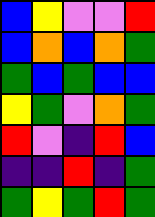[["blue", "yellow", "violet", "violet", "red"], ["blue", "orange", "blue", "orange", "green"], ["green", "blue", "green", "blue", "blue"], ["yellow", "green", "violet", "orange", "green"], ["red", "violet", "indigo", "red", "blue"], ["indigo", "indigo", "red", "indigo", "green"], ["green", "yellow", "green", "red", "green"]]